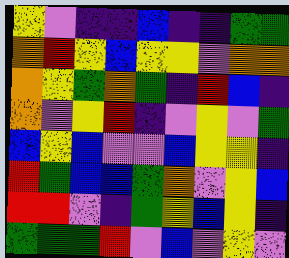[["yellow", "violet", "indigo", "indigo", "blue", "indigo", "indigo", "green", "green"], ["orange", "red", "yellow", "blue", "yellow", "yellow", "violet", "orange", "orange"], ["orange", "yellow", "green", "orange", "green", "indigo", "red", "blue", "indigo"], ["orange", "violet", "yellow", "red", "indigo", "violet", "yellow", "violet", "green"], ["blue", "yellow", "blue", "violet", "violet", "blue", "yellow", "yellow", "indigo"], ["red", "green", "blue", "blue", "green", "orange", "violet", "yellow", "blue"], ["red", "red", "violet", "indigo", "green", "yellow", "blue", "yellow", "indigo"], ["green", "green", "green", "red", "violet", "blue", "violet", "yellow", "violet"]]